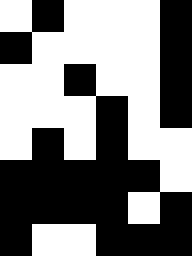[["white", "black", "white", "white", "white", "black"], ["black", "white", "white", "white", "white", "black"], ["white", "white", "black", "white", "white", "black"], ["white", "white", "white", "black", "white", "black"], ["white", "black", "white", "black", "white", "white"], ["black", "black", "black", "black", "black", "white"], ["black", "black", "black", "black", "white", "black"], ["black", "white", "white", "black", "black", "black"]]